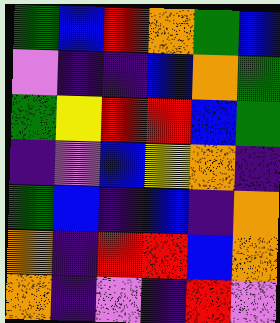[["green", "blue", "red", "orange", "green", "blue"], ["violet", "indigo", "indigo", "blue", "orange", "green"], ["green", "yellow", "red", "red", "blue", "green"], ["indigo", "violet", "blue", "yellow", "orange", "indigo"], ["green", "blue", "indigo", "blue", "indigo", "orange"], ["orange", "indigo", "red", "red", "blue", "orange"], ["orange", "indigo", "violet", "indigo", "red", "violet"]]